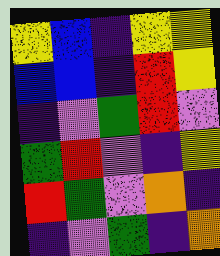[["yellow", "blue", "indigo", "yellow", "yellow"], ["blue", "blue", "indigo", "red", "yellow"], ["indigo", "violet", "green", "red", "violet"], ["green", "red", "violet", "indigo", "yellow"], ["red", "green", "violet", "orange", "indigo"], ["indigo", "violet", "green", "indigo", "orange"]]